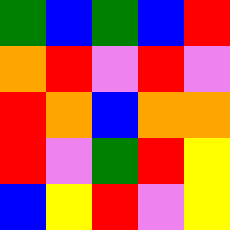[["green", "blue", "green", "blue", "red"], ["orange", "red", "violet", "red", "violet"], ["red", "orange", "blue", "orange", "orange"], ["red", "violet", "green", "red", "yellow"], ["blue", "yellow", "red", "violet", "yellow"]]